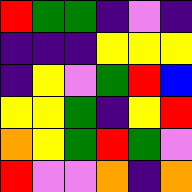[["red", "green", "green", "indigo", "violet", "indigo"], ["indigo", "indigo", "indigo", "yellow", "yellow", "yellow"], ["indigo", "yellow", "violet", "green", "red", "blue"], ["yellow", "yellow", "green", "indigo", "yellow", "red"], ["orange", "yellow", "green", "red", "green", "violet"], ["red", "violet", "violet", "orange", "indigo", "orange"]]